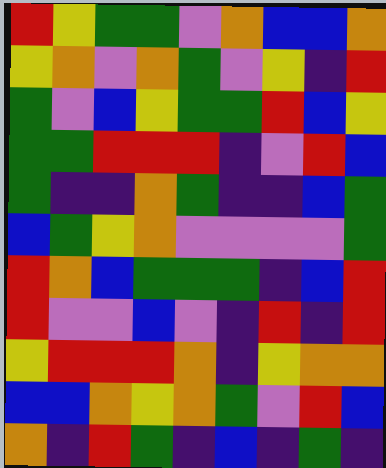[["red", "yellow", "green", "green", "violet", "orange", "blue", "blue", "orange"], ["yellow", "orange", "violet", "orange", "green", "violet", "yellow", "indigo", "red"], ["green", "violet", "blue", "yellow", "green", "green", "red", "blue", "yellow"], ["green", "green", "red", "red", "red", "indigo", "violet", "red", "blue"], ["green", "indigo", "indigo", "orange", "green", "indigo", "indigo", "blue", "green"], ["blue", "green", "yellow", "orange", "violet", "violet", "violet", "violet", "green"], ["red", "orange", "blue", "green", "green", "green", "indigo", "blue", "red"], ["red", "violet", "violet", "blue", "violet", "indigo", "red", "indigo", "red"], ["yellow", "red", "red", "red", "orange", "indigo", "yellow", "orange", "orange"], ["blue", "blue", "orange", "yellow", "orange", "green", "violet", "red", "blue"], ["orange", "indigo", "red", "green", "indigo", "blue", "indigo", "green", "indigo"]]